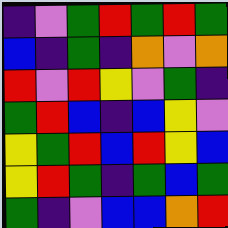[["indigo", "violet", "green", "red", "green", "red", "green"], ["blue", "indigo", "green", "indigo", "orange", "violet", "orange"], ["red", "violet", "red", "yellow", "violet", "green", "indigo"], ["green", "red", "blue", "indigo", "blue", "yellow", "violet"], ["yellow", "green", "red", "blue", "red", "yellow", "blue"], ["yellow", "red", "green", "indigo", "green", "blue", "green"], ["green", "indigo", "violet", "blue", "blue", "orange", "red"]]